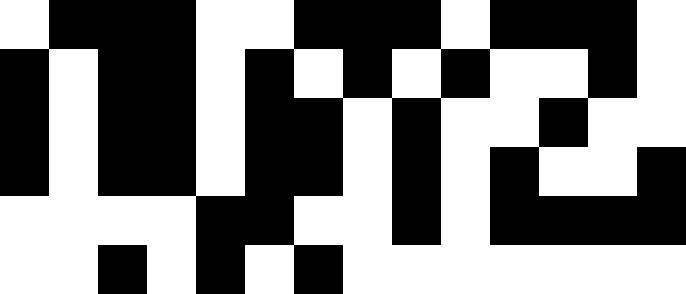[["white", "black", "black", "black", "white", "white", "black", "black", "black", "white", "black", "black", "black", "white"], ["black", "white", "black", "black", "white", "black", "white", "black", "white", "black", "white", "white", "black", "white"], ["black", "white", "black", "black", "white", "black", "black", "white", "black", "white", "white", "black", "white", "white"], ["black", "white", "black", "black", "white", "black", "black", "white", "black", "white", "black", "white", "white", "black"], ["white", "white", "white", "white", "black", "black", "white", "white", "black", "white", "black", "black", "black", "black"], ["white", "white", "black", "white", "black", "white", "black", "white", "white", "white", "white", "white", "white", "white"]]